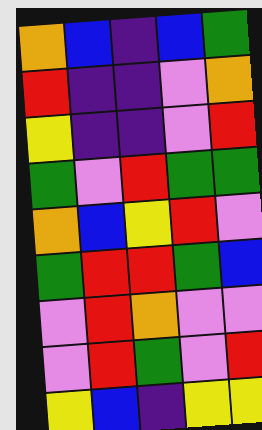[["orange", "blue", "indigo", "blue", "green"], ["red", "indigo", "indigo", "violet", "orange"], ["yellow", "indigo", "indigo", "violet", "red"], ["green", "violet", "red", "green", "green"], ["orange", "blue", "yellow", "red", "violet"], ["green", "red", "red", "green", "blue"], ["violet", "red", "orange", "violet", "violet"], ["violet", "red", "green", "violet", "red"], ["yellow", "blue", "indigo", "yellow", "yellow"]]